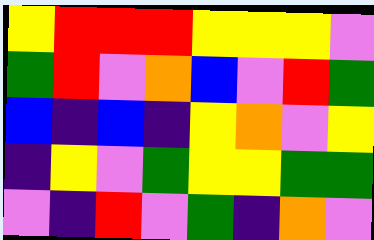[["yellow", "red", "red", "red", "yellow", "yellow", "yellow", "violet"], ["green", "red", "violet", "orange", "blue", "violet", "red", "green"], ["blue", "indigo", "blue", "indigo", "yellow", "orange", "violet", "yellow"], ["indigo", "yellow", "violet", "green", "yellow", "yellow", "green", "green"], ["violet", "indigo", "red", "violet", "green", "indigo", "orange", "violet"]]